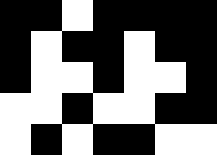[["black", "black", "white", "black", "black", "black", "black"], ["black", "white", "black", "black", "white", "black", "black"], ["black", "white", "white", "black", "white", "white", "black"], ["white", "white", "black", "white", "white", "black", "black"], ["white", "black", "white", "black", "black", "white", "white"]]